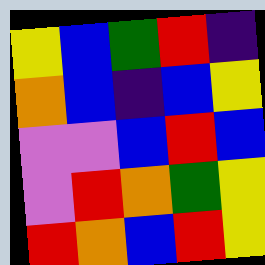[["yellow", "blue", "green", "red", "indigo"], ["orange", "blue", "indigo", "blue", "yellow"], ["violet", "violet", "blue", "red", "blue"], ["violet", "red", "orange", "green", "yellow"], ["red", "orange", "blue", "red", "yellow"]]